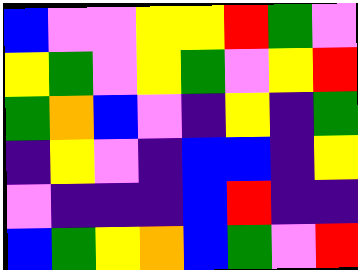[["blue", "violet", "violet", "yellow", "yellow", "red", "green", "violet"], ["yellow", "green", "violet", "yellow", "green", "violet", "yellow", "red"], ["green", "orange", "blue", "violet", "indigo", "yellow", "indigo", "green"], ["indigo", "yellow", "violet", "indigo", "blue", "blue", "indigo", "yellow"], ["violet", "indigo", "indigo", "indigo", "blue", "red", "indigo", "indigo"], ["blue", "green", "yellow", "orange", "blue", "green", "violet", "red"]]